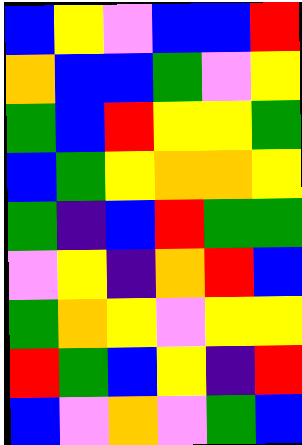[["blue", "yellow", "violet", "blue", "blue", "red"], ["orange", "blue", "blue", "green", "violet", "yellow"], ["green", "blue", "red", "yellow", "yellow", "green"], ["blue", "green", "yellow", "orange", "orange", "yellow"], ["green", "indigo", "blue", "red", "green", "green"], ["violet", "yellow", "indigo", "orange", "red", "blue"], ["green", "orange", "yellow", "violet", "yellow", "yellow"], ["red", "green", "blue", "yellow", "indigo", "red"], ["blue", "violet", "orange", "violet", "green", "blue"]]